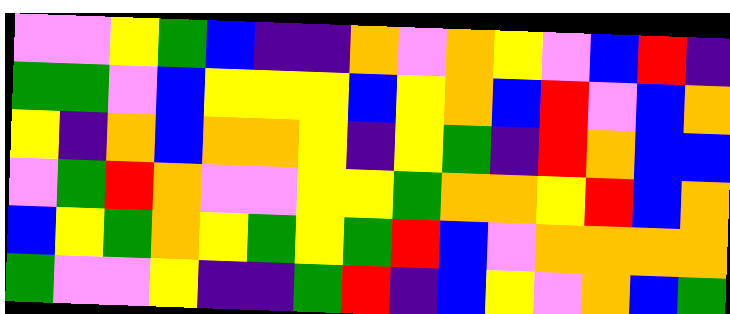[["violet", "violet", "yellow", "green", "blue", "indigo", "indigo", "orange", "violet", "orange", "yellow", "violet", "blue", "red", "indigo"], ["green", "green", "violet", "blue", "yellow", "yellow", "yellow", "blue", "yellow", "orange", "blue", "red", "violet", "blue", "orange"], ["yellow", "indigo", "orange", "blue", "orange", "orange", "yellow", "indigo", "yellow", "green", "indigo", "red", "orange", "blue", "blue"], ["violet", "green", "red", "orange", "violet", "violet", "yellow", "yellow", "green", "orange", "orange", "yellow", "red", "blue", "orange"], ["blue", "yellow", "green", "orange", "yellow", "green", "yellow", "green", "red", "blue", "violet", "orange", "orange", "orange", "orange"], ["green", "violet", "violet", "yellow", "indigo", "indigo", "green", "red", "indigo", "blue", "yellow", "violet", "orange", "blue", "green"]]